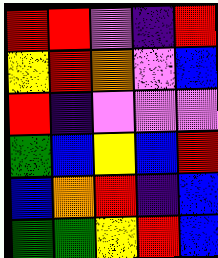[["red", "red", "violet", "indigo", "red"], ["yellow", "red", "orange", "violet", "blue"], ["red", "indigo", "violet", "violet", "violet"], ["green", "blue", "yellow", "blue", "red"], ["blue", "orange", "red", "indigo", "blue"], ["green", "green", "yellow", "red", "blue"]]